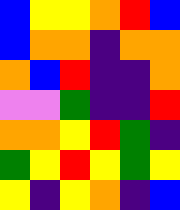[["blue", "yellow", "yellow", "orange", "red", "blue"], ["blue", "orange", "orange", "indigo", "orange", "orange"], ["orange", "blue", "red", "indigo", "indigo", "orange"], ["violet", "violet", "green", "indigo", "indigo", "red"], ["orange", "orange", "yellow", "red", "green", "indigo"], ["green", "yellow", "red", "yellow", "green", "yellow"], ["yellow", "indigo", "yellow", "orange", "indigo", "blue"]]